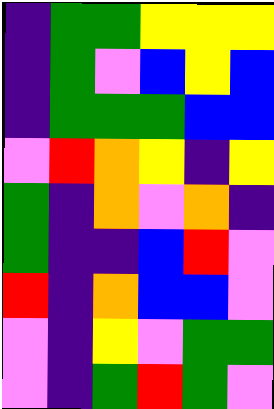[["indigo", "green", "green", "yellow", "yellow", "yellow"], ["indigo", "green", "violet", "blue", "yellow", "blue"], ["indigo", "green", "green", "green", "blue", "blue"], ["violet", "red", "orange", "yellow", "indigo", "yellow"], ["green", "indigo", "orange", "violet", "orange", "indigo"], ["green", "indigo", "indigo", "blue", "red", "violet"], ["red", "indigo", "orange", "blue", "blue", "violet"], ["violet", "indigo", "yellow", "violet", "green", "green"], ["violet", "indigo", "green", "red", "green", "violet"]]